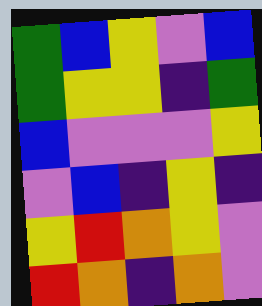[["green", "blue", "yellow", "violet", "blue"], ["green", "yellow", "yellow", "indigo", "green"], ["blue", "violet", "violet", "violet", "yellow"], ["violet", "blue", "indigo", "yellow", "indigo"], ["yellow", "red", "orange", "yellow", "violet"], ["red", "orange", "indigo", "orange", "violet"]]